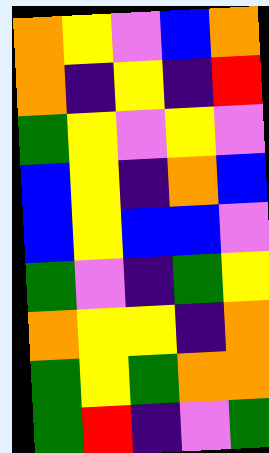[["orange", "yellow", "violet", "blue", "orange"], ["orange", "indigo", "yellow", "indigo", "red"], ["green", "yellow", "violet", "yellow", "violet"], ["blue", "yellow", "indigo", "orange", "blue"], ["blue", "yellow", "blue", "blue", "violet"], ["green", "violet", "indigo", "green", "yellow"], ["orange", "yellow", "yellow", "indigo", "orange"], ["green", "yellow", "green", "orange", "orange"], ["green", "red", "indigo", "violet", "green"]]